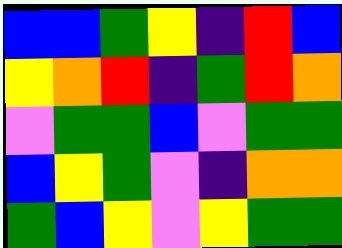[["blue", "blue", "green", "yellow", "indigo", "red", "blue"], ["yellow", "orange", "red", "indigo", "green", "red", "orange"], ["violet", "green", "green", "blue", "violet", "green", "green"], ["blue", "yellow", "green", "violet", "indigo", "orange", "orange"], ["green", "blue", "yellow", "violet", "yellow", "green", "green"]]